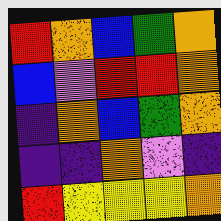[["red", "orange", "blue", "green", "orange"], ["blue", "violet", "red", "red", "orange"], ["indigo", "orange", "blue", "green", "orange"], ["indigo", "indigo", "orange", "violet", "indigo"], ["red", "yellow", "yellow", "yellow", "orange"]]